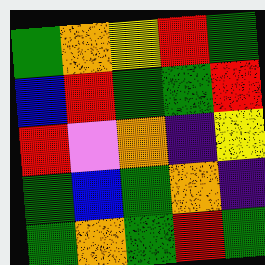[["green", "orange", "yellow", "red", "green"], ["blue", "red", "green", "green", "red"], ["red", "violet", "orange", "indigo", "yellow"], ["green", "blue", "green", "orange", "indigo"], ["green", "orange", "green", "red", "green"]]